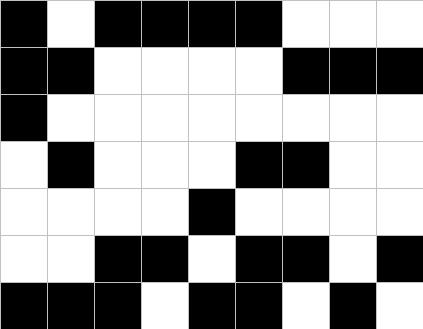[["black", "white", "black", "black", "black", "black", "white", "white", "white"], ["black", "black", "white", "white", "white", "white", "black", "black", "black"], ["black", "white", "white", "white", "white", "white", "white", "white", "white"], ["white", "black", "white", "white", "white", "black", "black", "white", "white"], ["white", "white", "white", "white", "black", "white", "white", "white", "white"], ["white", "white", "black", "black", "white", "black", "black", "white", "black"], ["black", "black", "black", "white", "black", "black", "white", "black", "white"]]